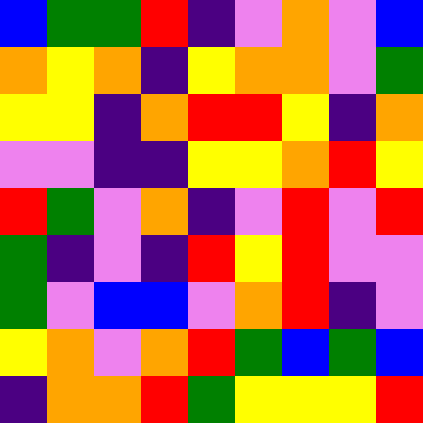[["blue", "green", "green", "red", "indigo", "violet", "orange", "violet", "blue"], ["orange", "yellow", "orange", "indigo", "yellow", "orange", "orange", "violet", "green"], ["yellow", "yellow", "indigo", "orange", "red", "red", "yellow", "indigo", "orange"], ["violet", "violet", "indigo", "indigo", "yellow", "yellow", "orange", "red", "yellow"], ["red", "green", "violet", "orange", "indigo", "violet", "red", "violet", "red"], ["green", "indigo", "violet", "indigo", "red", "yellow", "red", "violet", "violet"], ["green", "violet", "blue", "blue", "violet", "orange", "red", "indigo", "violet"], ["yellow", "orange", "violet", "orange", "red", "green", "blue", "green", "blue"], ["indigo", "orange", "orange", "red", "green", "yellow", "yellow", "yellow", "red"]]